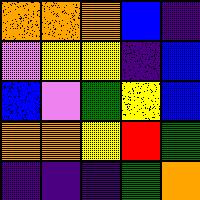[["orange", "orange", "orange", "blue", "indigo"], ["violet", "yellow", "yellow", "indigo", "blue"], ["blue", "violet", "green", "yellow", "blue"], ["orange", "orange", "yellow", "red", "green"], ["indigo", "indigo", "indigo", "green", "orange"]]